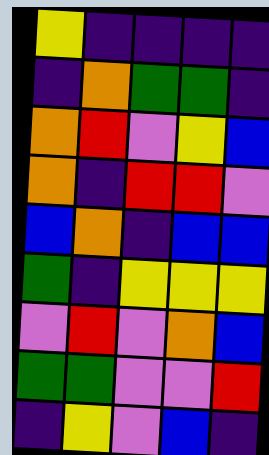[["yellow", "indigo", "indigo", "indigo", "indigo"], ["indigo", "orange", "green", "green", "indigo"], ["orange", "red", "violet", "yellow", "blue"], ["orange", "indigo", "red", "red", "violet"], ["blue", "orange", "indigo", "blue", "blue"], ["green", "indigo", "yellow", "yellow", "yellow"], ["violet", "red", "violet", "orange", "blue"], ["green", "green", "violet", "violet", "red"], ["indigo", "yellow", "violet", "blue", "indigo"]]